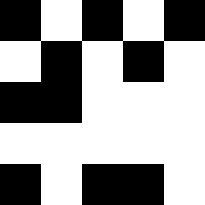[["black", "white", "black", "white", "black"], ["white", "black", "white", "black", "white"], ["black", "black", "white", "white", "white"], ["white", "white", "white", "white", "white"], ["black", "white", "black", "black", "white"]]